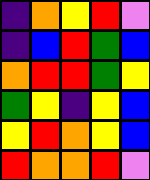[["indigo", "orange", "yellow", "red", "violet"], ["indigo", "blue", "red", "green", "blue"], ["orange", "red", "red", "green", "yellow"], ["green", "yellow", "indigo", "yellow", "blue"], ["yellow", "red", "orange", "yellow", "blue"], ["red", "orange", "orange", "red", "violet"]]